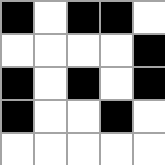[["black", "white", "black", "black", "white"], ["white", "white", "white", "white", "black"], ["black", "white", "black", "white", "black"], ["black", "white", "white", "black", "white"], ["white", "white", "white", "white", "white"]]